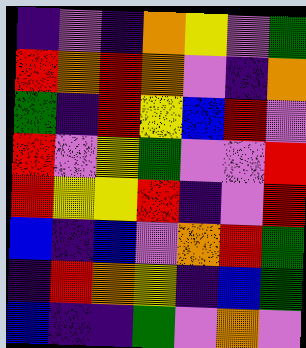[["indigo", "violet", "indigo", "orange", "yellow", "violet", "green"], ["red", "orange", "red", "orange", "violet", "indigo", "orange"], ["green", "indigo", "red", "yellow", "blue", "red", "violet"], ["red", "violet", "yellow", "green", "violet", "violet", "red"], ["red", "yellow", "yellow", "red", "indigo", "violet", "red"], ["blue", "indigo", "blue", "violet", "orange", "red", "green"], ["indigo", "red", "orange", "yellow", "indigo", "blue", "green"], ["blue", "indigo", "indigo", "green", "violet", "orange", "violet"]]